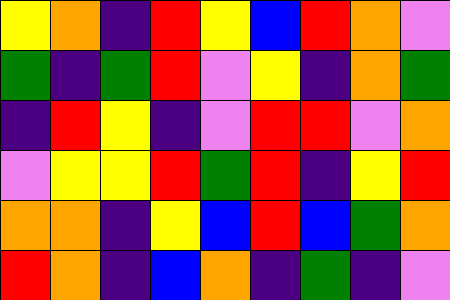[["yellow", "orange", "indigo", "red", "yellow", "blue", "red", "orange", "violet"], ["green", "indigo", "green", "red", "violet", "yellow", "indigo", "orange", "green"], ["indigo", "red", "yellow", "indigo", "violet", "red", "red", "violet", "orange"], ["violet", "yellow", "yellow", "red", "green", "red", "indigo", "yellow", "red"], ["orange", "orange", "indigo", "yellow", "blue", "red", "blue", "green", "orange"], ["red", "orange", "indigo", "blue", "orange", "indigo", "green", "indigo", "violet"]]